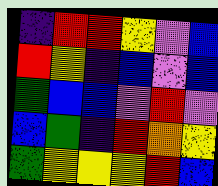[["indigo", "red", "red", "yellow", "violet", "blue"], ["red", "yellow", "indigo", "blue", "violet", "blue"], ["green", "blue", "blue", "violet", "red", "violet"], ["blue", "green", "indigo", "red", "orange", "yellow"], ["green", "yellow", "yellow", "yellow", "red", "blue"]]